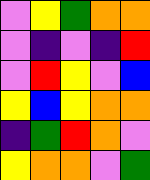[["violet", "yellow", "green", "orange", "orange"], ["violet", "indigo", "violet", "indigo", "red"], ["violet", "red", "yellow", "violet", "blue"], ["yellow", "blue", "yellow", "orange", "orange"], ["indigo", "green", "red", "orange", "violet"], ["yellow", "orange", "orange", "violet", "green"]]